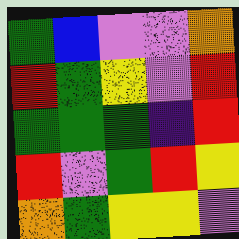[["green", "blue", "violet", "violet", "orange"], ["red", "green", "yellow", "violet", "red"], ["green", "green", "green", "indigo", "red"], ["red", "violet", "green", "red", "yellow"], ["orange", "green", "yellow", "yellow", "violet"]]